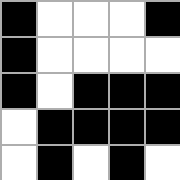[["black", "white", "white", "white", "black"], ["black", "white", "white", "white", "white"], ["black", "white", "black", "black", "black"], ["white", "black", "black", "black", "black"], ["white", "black", "white", "black", "white"]]